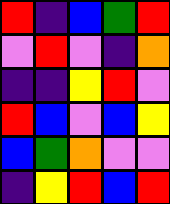[["red", "indigo", "blue", "green", "red"], ["violet", "red", "violet", "indigo", "orange"], ["indigo", "indigo", "yellow", "red", "violet"], ["red", "blue", "violet", "blue", "yellow"], ["blue", "green", "orange", "violet", "violet"], ["indigo", "yellow", "red", "blue", "red"]]